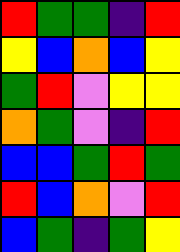[["red", "green", "green", "indigo", "red"], ["yellow", "blue", "orange", "blue", "yellow"], ["green", "red", "violet", "yellow", "yellow"], ["orange", "green", "violet", "indigo", "red"], ["blue", "blue", "green", "red", "green"], ["red", "blue", "orange", "violet", "red"], ["blue", "green", "indigo", "green", "yellow"]]